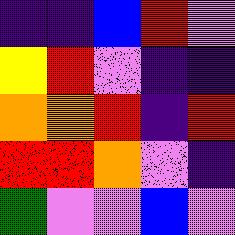[["indigo", "indigo", "blue", "red", "violet"], ["yellow", "red", "violet", "indigo", "indigo"], ["orange", "orange", "red", "indigo", "red"], ["red", "red", "orange", "violet", "indigo"], ["green", "violet", "violet", "blue", "violet"]]